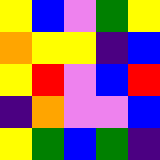[["yellow", "blue", "violet", "green", "yellow"], ["orange", "yellow", "yellow", "indigo", "blue"], ["yellow", "red", "violet", "blue", "red"], ["indigo", "orange", "violet", "violet", "blue"], ["yellow", "green", "blue", "green", "indigo"]]